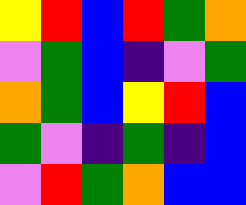[["yellow", "red", "blue", "red", "green", "orange"], ["violet", "green", "blue", "indigo", "violet", "green"], ["orange", "green", "blue", "yellow", "red", "blue"], ["green", "violet", "indigo", "green", "indigo", "blue"], ["violet", "red", "green", "orange", "blue", "blue"]]